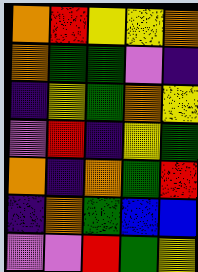[["orange", "red", "yellow", "yellow", "orange"], ["orange", "green", "green", "violet", "indigo"], ["indigo", "yellow", "green", "orange", "yellow"], ["violet", "red", "indigo", "yellow", "green"], ["orange", "indigo", "orange", "green", "red"], ["indigo", "orange", "green", "blue", "blue"], ["violet", "violet", "red", "green", "yellow"]]